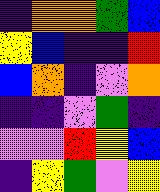[["indigo", "orange", "orange", "green", "blue"], ["yellow", "blue", "indigo", "indigo", "red"], ["blue", "orange", "indigo", "violet", "orange"], ["indigo", "indigo", "violet", "green", "indigo"], ["violet", "violet", "red", "yellow", "blue"], ["indigo", "yellow", "green", "violet", "yellow"]]